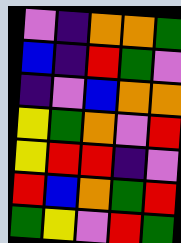[["violet", "indigo", "orange", "orange", "green"], ["blue", "indigo", "red", "green", "violet"], ["indigo", "violet", "blue", "orange", "orange"], ["yellow", "green", "orange", "violet", "red"], ["yellow", "red", "red", "indigo", "violet"], ["red", "blue", "orange", "green", "red"], ["green", "yellow", "violet", "red", "green"]]